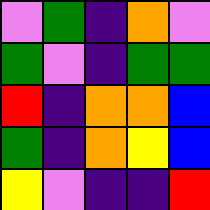[["violet", "green", "indigo", "orange", "violet"], ["green", "violet", "indigo", "green", "green"], ["red", "indigo", "orange", "orange", "blue"], ["green", "indigo", "orange", "yellow", "blue"], ["yellow", "violet", "indigo", "indigo", "red"]]